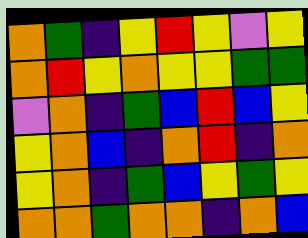[["orange", "green", "indigo", "yellow", "red", "yellow", "violet", "yellow"], ["orange", "red", "yellow", "orange", "yellow", "yellow", "green", "green"], ["violet", "orange", "indigo", "green", "blue", "red", "blue", "yellow"], ["yellow", "orange", "blue", "indigo", "orange", "red", "indigo", "orange"], ["yellow", "orange", "indigo", "green", "blue", "yellow", "green", "yellow"], ["orange", "orange", "green", "orange", "orange", "indigo", "orange", "blue"]]